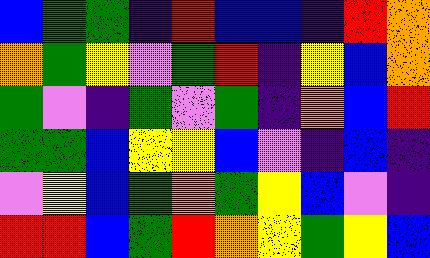[["blue", "green", "green", "indigo", "red", "blue", "blue", "indigo", "red", "orange"], ["orange", "green", "yellow", "violet", "green", "red", "indigo", "yellow", "blue", "orange"], ["green", "violet", "indigo", "green", "violet", "green", "indigo", "orange", "blue", "red"], ["green", "green", "blue", "yellow", "yellow", "blue", "violet", "indigo", "blue", "indigo"], ["violet", "yellow", "blue", "green", "orange", "green", "yellow", "blue", "violet", "indigo"], ["red", "red", "blue", "green", "red", "orange", "yellow", "green", "yellow", "blue"]]